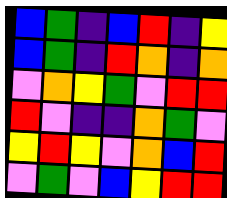[["blue", "green", "indigo", "blue", "red", "indigo", "yellow"], ["blue", "green", "indigo", "red", "orange", "indigo", "orange"], ["violet", "orange", "yellow", "green", "violet", "red", "red"], ["red", "violet", "indigo", "indigo", "orange", "green", "violet"], ["yellow", "red", "yellow", "violet", "orange", "blue", "red"], ["violet", "green", "violet", "blue", "yellow", "red", "red"]]